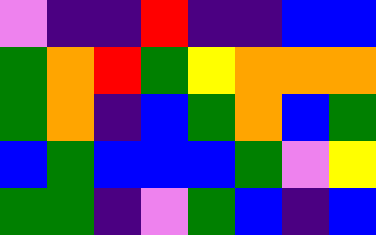[["violet", "indigo", "indigo", "red", "indigo", "indigo", "blue", "blue"], ["green", "orange", "red", "green", "yellow", "orange", "orange", "orange"], ["green", "orange", "indigo", "blue", "green", "orange", "blue", "green"], ["blue", "green", "blue", "blue", "blue", "green", "violet", "yellow"], ["green", "green", "indigo", "violet", "green", "blue", "indigo", "blue"]]